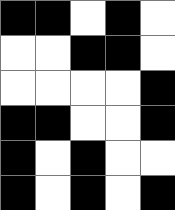[["black", "black", "white", "black", "white"], ["white", "white", "black", "black", "white"], ["white", "white", "white", "white", "black"], ["black", "black", "white", "white", "black"], ["black", "white", "black", "white", "white"], ["black", "white", "black", "white", "black"]]